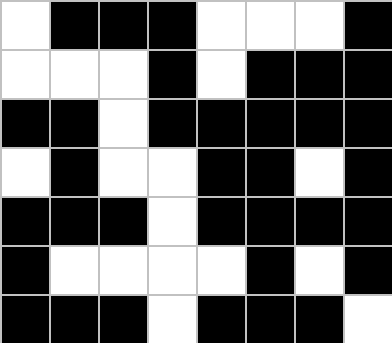[["white", "black", "black", "black", "white", "white", "white", "black"], ["white", "white", "white", "black", "white", "black", "black", "black"], ["black", "black", "white", "black", "black", "black", "black", "black"], ["white", "black", "white", "white", "black", "black", "white", "black"], ["black", "black", "black", "white", "black", "black", "black", "black"], ["black", "white", "white", "white", "white", "black", "white", "black"], ["black", "black", "black", "white", "black", "black", "black", "white"]]